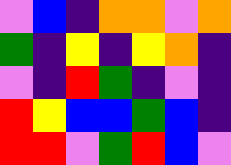[["violet", "blue", "indigo", "orange", "orange", "violet", "orange"], ["green", "indigo", "yellow", "indigo", "yellow", "orange", "indigo"], ["violet", "indigo", "red", "green", "indigo", "violet", "indigo"], ["red", "yellow", "blue", "blue", "green", "blue", "indigo"], ["red", "red", "violet", "green", "red", "blue", "violet"]]